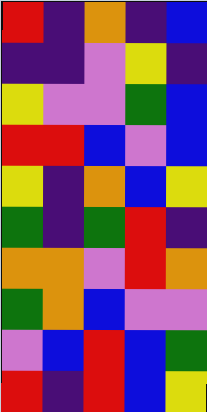[["red", "indigo", "orange", "indigo", "blue"], ["indigo", "indigo", "violet", "yellow", "indigo"], ["yellow", "violet", "violet", "green", "blue"], ["red", "red", "blue", "violet", "blue"], ["yellow", "indigo", "orange", "blue", "yellow"], ["green", "indigo", "green", "red", "indigo"], ["orange", "orange", "violet", "red", "orange"], ["green", "orange", "blue", "violet", "violet"], ["violet", "blue", "red", "blue", "green"], ["red", "indigo", "red", "blue", "yellow"]]